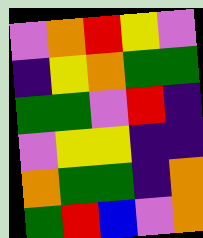[["violet", "orange", "red", "yellow", "violet"], ["indigo", "yellow", "orange", "green", "green"], ["green", "green", "violet", "red", "indigo"], ["violet", "yellow", "yellow", "indigo", "indigo"], ["orange", "green", "green", "indigo", "orange"], ["green", "red", "blue", "violet", "orange"]]